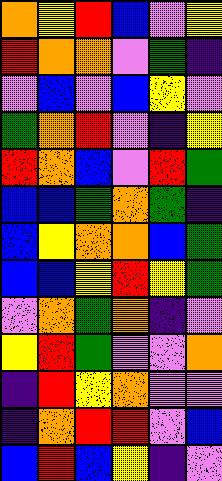[["orange", "yellow", "red", "blue", "violet", "yellow"], ["red", "orange", "orange", "violet", "green", "indigo"], ["violet", "blue", "violet", "blue", "yellow", "violet"], ["green", "orange", "red", "violet", "indigo", "yellow"], ["red", "orange", "blue", "violet", "red", "green"], ["blue", "blue", "green", "orange", "green", "indigo"], ["blue", "yellow", "orange", "orange", "blue", "green"], ["blue", "blue", "yellow", "red", "yellow", "green"], ["violet", "orange", "green", "orange", "indigo", "violet"], ["yellow", "red", "green", "violet", "violet", "orange"], ["indigo", "red", "yellow", "orange", "violet", "violet"], ["indigo", "orange", "red", "red", "violet", "blue"], ["blue", "red", "blue", "yellow", "indigo", "violet"]]